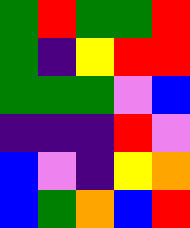[["green", "red", "green", "green", "red"], ["green", "indigo", "yellow", "red", "red"], ["green", "green", "green", "violet", "blue"], ["indigo", "indigo", "indigo", "red", "violet"], ["blue", "violet", "indigo", "yellow", "orange"], ["blue", "green", "orange", "blue", "red"]]